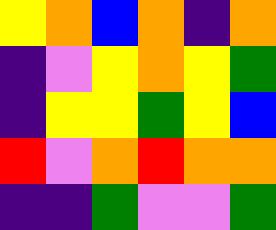[["yellow", "orange", "blue", "orange", "indigo", "orange"], ["indigo", "violet", "yellow", "orange", "yellow", "green"], ["indigo", "yellow", "yellow", "green", "yellow", "blue"], ["red", "violet", "orange", "red", "orange", "orange"], ["indigo", "indigo", "green", "violet", "violet", "green"]]